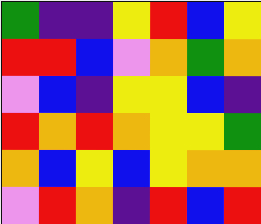[["green", "indigo", "indigo", "yellow", "red", "blue", "yellow"], ["red", "red", "blue", "violet", "orange", "green", "orange"], ["violet", "blue", "indigo", "yellow", "yellow", "blue", "indigo"], ["red", "orange", "red", "orange", "yellow", "yellow", "green"], ["orange", "blue", "yellow", "blue", "yellow", "orange", "orange"], ["violet", "red", "orange", "indigo", "red", "blue", "red"]]